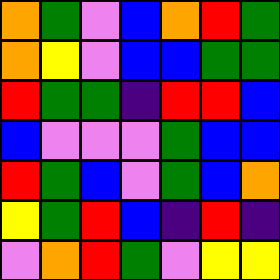[["orange", "green", "violet", "blue", "orange", "red", "green"], ["orange", "yellow", "violet", "blue", "blue", "green", "green"], ["red", "green", "green", "indigo", "red", "red", "blue"], ["blue", "violet", "violet", "violet", "green", "blue", "blue"], ["red", "green", "blue", "violet", "green", "blue", "orange"], ["yellow", "green", "red", "blue", "indigo", "red", "indigo"], ["violet", "orange", "red", "green", "violet", "yellow", "yellow"]]